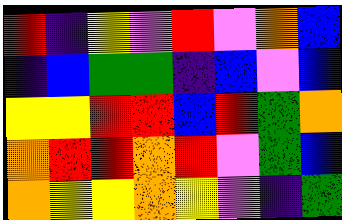[["red", "indigo", "yellow", "violet", "red", "violet", "orange", "blue"], ["indigo", "blue", "green", "green", "indigo", "blue", "violet", "blue"], ["yellow", "yellow", "red", "red", "blue", "red", "green", "orange"], ["orange", "red", "red", "orange", "red", "violet", "green", "blue"], ["orange", "yellow", "yellow", "orange", "yellow", "violet", "indigo", "green"]]